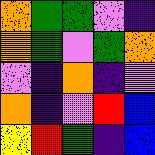[["orange", "green", "green", "violet", "indigo"], ["orange", "green", "violet", "green", "orange"], ["violet", "indigo", "orange", "indigo", "violet"], ["orange", "indigo", "violet", "red", "blue"], ["yellow", "red", "green", "indigo", "blue"]]